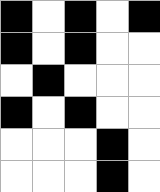[["black", "white", "black", "white", "black"], ["black", "white", "black", "white", "white"], ["white", "black", "white", "white", "white"], ["black", "white", "black", "white", "white"], ["white", "white", "white", "black", "white"], ["white", "white", "white", "black", "white"]]